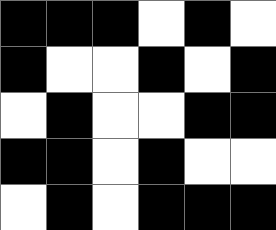[["black", "black", "black", "white", "black", "white"], ["black", "white", "white", "black", "white", "black"], ["white", "black", "white", "white", "black", "black"], ["black", "black", "white", "black", "white", "white"], ["white", "black", "white", "black", "black", "black"]]